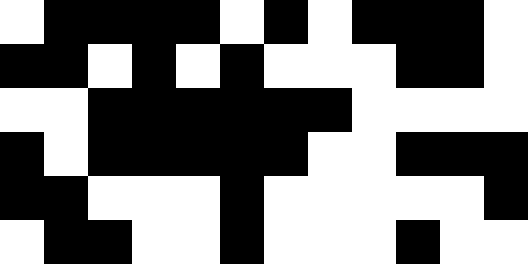[["white", "black", "black", "black", "black", "white", "black", "white", "black", "black", "black", "white"], ["black", "black", "white", "black", "white", "black", "white", "white", "white", "black", "black", "white"], ["white", "white", "black", "black", "black", "black", "black", "black", "white", "white", "white", "white"], ["black", "white", "black", "black", "black", "black", "black", "white", "white", "black", "black", "black"], ["black", "black", "white", "white", "white", "black", "white", "white", "white", "white", "white", "black"], ["white", "black", "black", "white", "white", "black", "white", "white", "white", "black", "white", "white"]]